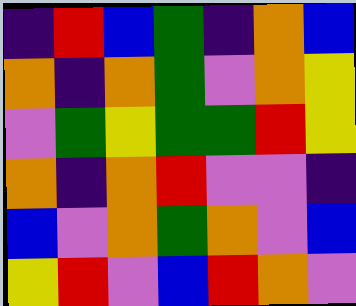[["indigo", "red", "blue", "green", "indigo", "orange", "blue"], ["orange", "indigo", "orange", "green", "violet", "orange", "yellow"], ["violet", "green", "yellow", "green", "green", "red", "yellow"], ["orange", "indigo", "orange", "red", "violet", "violet", "indigo"], ["blue", "violet", "orange", "green", "orange", "violet", "blue"], ["yellow", "red", "violet", "blue", "red", "orange", "violet"]]